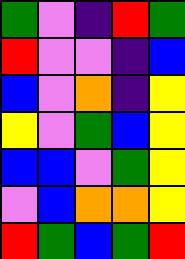[["green", "violet", "indigo", "red", "green"], ["red", "violet", "violet", "indigo", "blue"], ["blue", "violet", "orange", "indigo", "yellow"], ["yellow", "violet", "green", "blue", "yellow"], ["blue", "blue", "violet", "green", "yellow"], ["violet", "blue", "orange", "orange", "yellow"], ["red", "green", "blue", "green", "red"]]